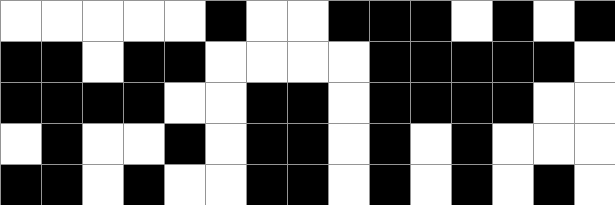[["white", "white", "white", "white", "white", "black", "white", "white", "black", "black", "black", "white", "black", "white", "black"], ["black", "black", "white", "black", "black", "white", "white", "white", "white", "black", "black", "black", "black", "black", "white"], ["black", "black", "black", "black", "white", "white", "black", "black", "white", "black", "black", "black", "black", "white", "white"], ["white", "black", "white", "white", "black", "white", "black", "black", "white", "black", "white", "black", "white", "white", "white"], ["black", "black", "white", "black", "white", "white", "black", "black", "white", "black", "white", "black", "white", "black", "white"]]